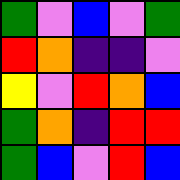[["green", "violet", "blue", "violet", "green"], ["red", "orange", "indigo", "indigo", "violet"], ["yellow", "violet", "red", "orange", "blue"], ["green", "orange", "indigo", "red", "red"], ["green", "blue", "violet", "red", "blue"]]